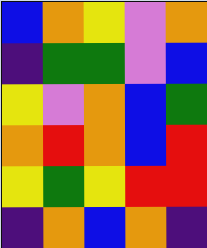[["blue", "orange", "yellow", "violet", "orange"], ["indigo", "green", "green", "violet", "blue"], ["yellow", "violet", "orange", "blue", "green"], ["orange", "red", "orange", "blue", "red"], ["yellow", "green", "yellow", "red", "red"], ["indigo", "orange", "blue", "orange", "indigo"]]